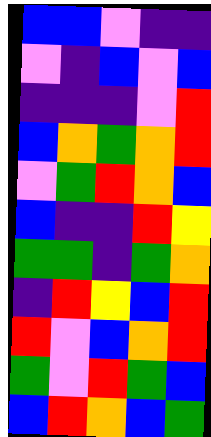[["blue", "blue", "violet", "indigo", "indigo"], ["violet", "indigo", "blue", "violet", "blue"], ["indigo", "indigo", "indigo", "violet", "red"], ["blue", "orange", "green", "orange", "red"], ["violet", "green", "red", "orange", "blue"], ["blue", "indigo", "indigo", "red", "yellow"], ["green", "green", "indigo", "green", "orange"], ["indigo", "red", "yellow", "blue", "red"], ["red", "violet", "blue", "orange", "red"], ["green", "violet", "red", "green", "blue"], ["blue", "red", "orange", "blue", "green"]]